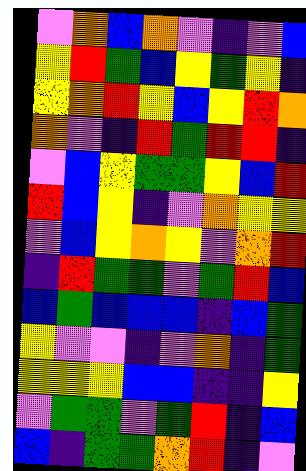[["violet", "orange", "blue", "orange", "violet", "indigo", "violet", "blue"], ["yellow", "red", "green", "blue", "yellow", "green", "yellow", "indigo"], ["yellow", "orange", "red", "yellow", "blue", "yellow", "red", "orange"], ["orange", "violet", "indigo", "red", "green", "red", "red", "indigo"], ["violet", "blue", "yellow", "green", "green", "yellow", "blue", "red"], ["red", "blue", "yellow", "indigo", "violet", "orange", "yellow", "yellow"], ["violet", "blue", "yellow", "orange", "yellow", "violet", "orange", "red"], ["indigo", "red", "green", "green", "violet", "green", "red", "blue"], ["blue", "green", "blue", "blue", "blue", "indigo", "blue", "green"], ["yellow", "violet", "violet", "indigo", "violet", "orange", "indigo", "green"], ["yellow", "yellow", "yellow", "blue", "blue", "indigo", "indigo", "yellow"], ["violet", "green", "green", "violet", "green", "red", "indigo", "blue"], ["blue", "indigo", "green", "green", "orange", "red", "indigo", "violet"]]